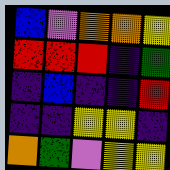[["blue", "violet", "orange", "orange", "yellow"], ["red", "red", "red", "indigo", "green"], ["indigo", "blue", "indigo", "indigo", "red"], ["indigo", "indigo", "yellow", "yellow", "indigo"], ["orange", "green", "violet", "yellow", "yellow"]]